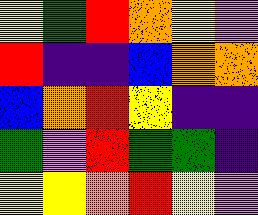[["yellow", "green", "red", "orange", "yellow", "violet"], ["red", "indigo", "indigo", "blue", "orange", "orange"], ["blue", "orange", "red", "yellow", "indigo", "indigo"], ["green", "violet", "red", "green", "green", "indigo"], ["yellow", "yellow", "orange", "red", "yellow", "violet"]]